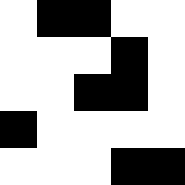[["white", "black", "black", "white", "white"], ["white", "white", "white", "black", "white"], ["white", "white", "black", "black", "white"], ["black", "white", "white", "white", "white"], ["white", "white", "white", "black", "black"]]